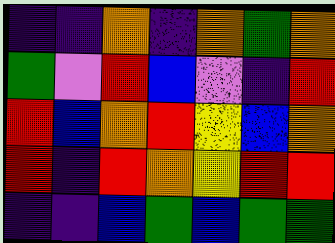[["indigo", "indigo", "orange", "indigo", "orange", "green", "orange"], ["green", "violet", "red", "blue", "violet", "indigo", "red"], ["red", "blue", "orange", "red", "yellow", "blue", "orange"], ["red", "indigo", "red", "orange", "yellow", "red", "red"], ["indigo", "indigo", "blue", "green", "blue", "green", "green"]]